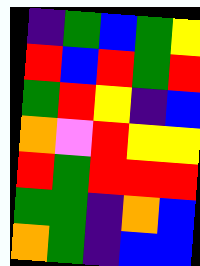[["indigo", "green", "blue", "green", "yellow"], ["red", "blue", "red", "green", "red"], ["green", "red", "yellow", "indigo", "blue"], ["orange", "violet", "red", "yellow", "yellow"], ["red", "green", "red", "red", "red"], ["green", "green", "indigo", "orange", "blue"], ["orange", "green", "indigo", "blue", "blue"]]